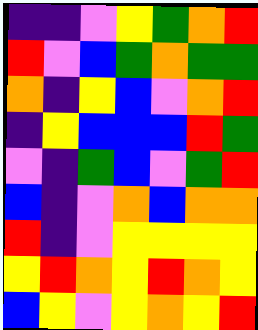[["indigo", "indigo", "violet", "yellow", "green", "orange", "red"], ["red", "violet", "blue", "green", "orange", "green", "green"], ["orange", "indigo", "yellow", "blue", "violet", "orange", "red"], ["indigo", "yellow", "blue", "blue", "blue", "red", "green"], ["violet", "indigo", "green", "blue", "violet", "green", "red"], ["blue", "indigo", "violet", "orange", "blue", "orange", "orange"], ["red", "indigo", "violet", "yellow", "yellow", "yellow", "yellow"], ["yellow", "red", "orange", "yellow", "red", "orange", "yellow"], ["blue", "yellow", "violet", "yellow", "orange", "yellow", "red"]]